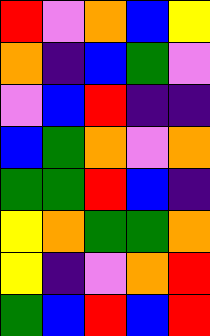[["red", "violet", "orange", "blue", "yellow"], ["orange", "indigo", "blue", "green", "violet"], ["violet", "blue", "red", "indigo", "indigo"], ["blue", "green", "orange", "violet", "orange"], ["green", "green", "red", "blue", "indigo"], ["yellow", "orange", "green", "green", "orange"], ["yellow", "indigo", "violet", "orange", "red"], ["green", "blue", "red", "blue", "red"]]